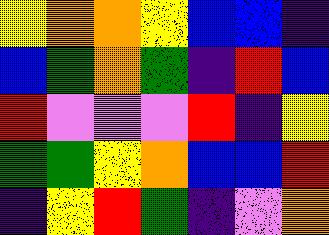[["yellow", "orange", "orange", "yellow", "blue", "blue", "indigo"], ["blue", "green", "orange", "green", "indigo", "red", "blue"], ["red", "violet", "violet", "violet", "red", "indigo", "yellow"], ["green", "green", "yellow", "orange", "blue", "blue", "red"], ["indigo", "yellow", "red", "green", "indigo", "violet", "orange"]]